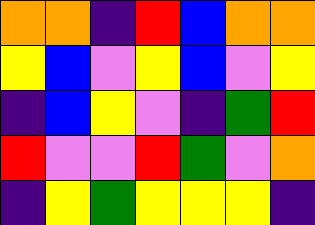[["orange", "orange", "indigo", "red", "blue", "orange", "orange"], ["yellow", "blue", "violet", "yellow", "blue", "violet", "yellow"], ["indigo", "blue", "yellow", "violet", "indigo", "green", "red"], ["red", "violet", "violet", "red", "green", "violet", "orange"], ["indigo", "yellow", "green", "yellow", "yellow", "yellow", "indigo"]]